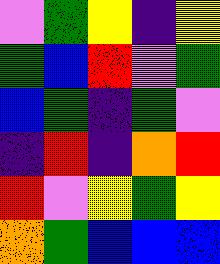[["violet", "green", "yellow", "indigo", "yellow"], ["green", "blue", "red", "violet", "green"], ["blue", "green", "indigo", "green", "violet"], ["indigo", "red", "indigo", "orange", "red"], ["red", "violet", "yellow", "green", "yellow"], ["orange", "green", "blue", "blue", "blue"]]